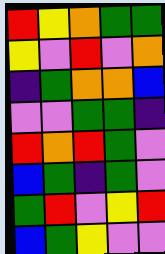[["red", "yellow", "orange", "green", "green"], ["yellow", "violet", "red", "violet", "orange"], ["indigo", "green", "orange", "orange", "blue"], ["violet", "violet", "green", "green", "indigo"], ["red", "orange", "red", "green", "violet"], ["blue", "green", "indigo", "green", "violet"], ["green", "red", "violet", "yellow", "red"], ["blue", "green", "yellow", "violet", "violet"]]